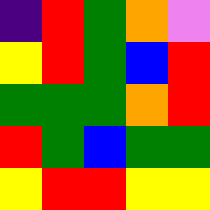[["indigo", "red", "green", "orange", "violet"], ["yellow", "red", "green", "blue", "red"], ["green", "green", "green", "orange", "red"], ["red", "green", "blue", "green", "green"], ["yellow", "red", "red", "yellow", "yellow"]]